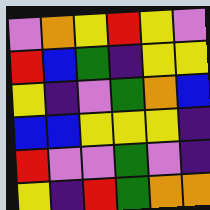[["violet", "orange", "yellow", "red", "yellow", "violet"], ["red", "blue", "green", "indigo", "yellow", "yellow"], ["yellow", "indigo", "violet", "green", "orange", "blue"], ["blue", "blue", "yellow", "yellow", "yellow", "indigo"], ["red", "violet", "violet", "green", "violet", "indigo"], ["yellow", "indigo", "red", "green", "orange", "orange"]]